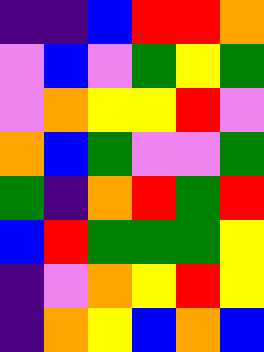[["indigo", "indigo", "blue", "red", "red", "orange"], ["violet", "blue", "violet", "green", "yellow", "green"], ["violet", "orange", "yellow", "yellow", "red", "violet"], ["orange", "blue", "green", "violet", "violet", "green"], ["green", "indigo", "orange", "red", "green", "red"], ["blue", "red", "green", "green", "green", "yellow"], ["indigo", "violet", "orange", "yellow", "red", "yellow"], ["indigo", "orange", "yellow", "blue", "orange", "blue"]]